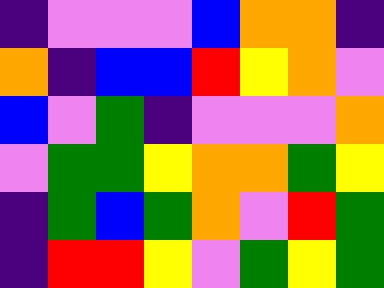[["indigo", "violet", "violet", "violet", "blue", "orange", "orange", "indigo"], ["orange", "indigo", "blue", "blue", "red", "yellow", "orange", "violet"], ["blue", "violet", "green", "indigo", "violet", "violet", "violet", "orange"], ["violet", "green", "green", "yellow", "orange", "orange", "green", "yellow"], ["indigo", "green", "blue", "green", "orange", "violet", "red", "green"], ["indigo", "red", "red", "yellow", "violet", "green", "yellow", "green"]]